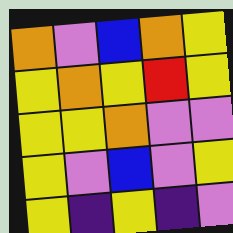[["orange", "violet", "blue", "orange", "yellow"], ["yellow", "orange", "yellow", "red", "yellow"], ["yellow", "yellow", "orange", "violet", "violet"], ["yellow", "violet", "blue", "violet", "yellow"], ["yellow", "indigo", "yellow", "indigo", "violet"]]